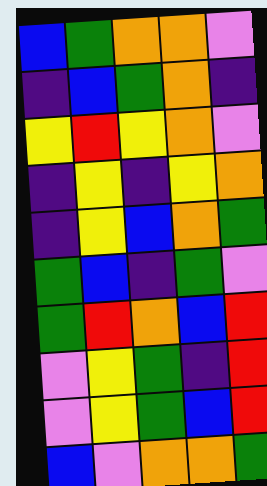[["blue", "green", "orange", "orange", "violet"], ["indigo", "blue", "green", "orange", "indigo"], ["yellow", "red", "yellow", "orange", "violet"], ["indigo", "yellow", "indigo", "yellow", "orange"], ["indigo", "yellow", "blue", "orange", "green"], ["green", "blue", "indigo", "green", "violet"], ["green", "red", "orange", "blue", "red"], ["violet", "yellow", "green", "indigo", "red"], ["violet", "yellow", "green", "blue", "red"], ["blue", "violet", "orange", "orange", "green"]]